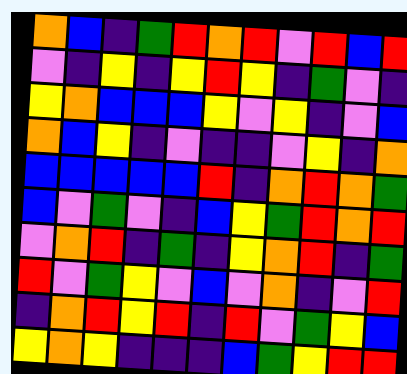[["orange", "blue", "indigo", "green", "red", "orange", "red", "violet", "red", "blue", "red"], ["violet", "indigo", "yellow", "indigo", "yellow", "red", "yellow", "indigo", "green", "violet", "indigo"], ["yellow", "orange", "blue", "blue", "blue", "yellow", "violet", "yellow", "indigo", "violet", "blue"], ["orange", "blue", "yellow", "indigo", "violet", "indigo", "indigo", "violet", "yellow", "indigo", "orange"], ["blue", "blue", "blue", "blue", "blue", "red", "indigo", "orange", "red", "orange", "green"], ["blue", "violet", "green", "violet", "indigo", "blue", "yellow", "green", "red", "orange", "red"], ["violet", "orange", "red", "indigo", "green", "indigo", "yellow", "orange", "red", "indigo", "green"], ["red", "violet", "green", "yellow", "violet", "blue", "violet", "orange", "indigo", "violet", "red"], ["indigo", "orange", "red", "yellow", "red", "indigo", "red", "violet", "green", "yellow", "blue"], ["yellow", "orange", "yellow", "indigo", "indigo", "indigo", "blue", "green", "yellow", "red", "red"]]